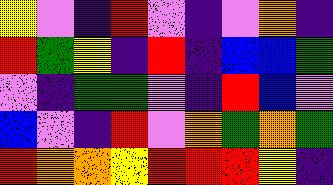[["yellow", "violet", "indigo", "red", "violet", "indigo", "violet", "orange", "indigo"], ["red", "green", "yellow", "indigo", "red", "indigo", "blue", "blue", "green"], ["violet", "indigo", "green", "green", "violet", "indigo", "red", "blue", "violet"], ["blue", "violet", "indigo", "red", "violet", "orange", "green", "orange", "green"], ["red", "orange", "orange", "yellow", "red", "red", "red", "yellow", "indigo"]]